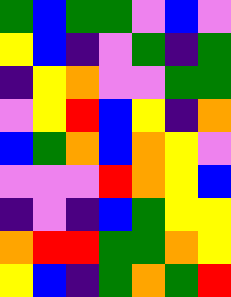[["green", "blue", "green", "green", "violet", "blue", "violet"], ["yellow", "blue", "indigo", "violet", "green", "indigo", "green"], ["indigo", "yellow", "orange", "violet", "violet", "green", "green"], ["violet", "yellow", "red", "blue", "yellow", "indigo", "orange"], ["blue", "green", "orange", "blue", "orange", "yellow", "violet"], ["violet", "violet", "violet", "red", "orange", "yellow", "blue"], ["indigo", "violet", "indigo", "blue", "green", "yellow", "yellow"], ["orange", "red", "red", "green", "green", "orange", "yellow"], ["yellow", "blue", "indigo", "green", "orange", "green", "red"]]